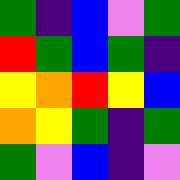[["green", "indigo", "blue", "violet", "green"], ["red", "green", "blue", "green", "indigo"], ["yellow", "orange", "red", "yellow", "blue"], ["orange", "yellow", "green", "indigo", "green"], ["green", "violet", "blue", "indigo", "violet"]]